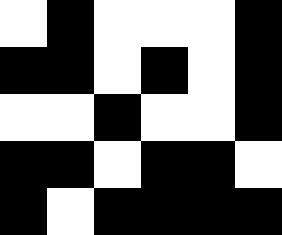[["white", "black", "white", "white", "white", "black"], ["black", "black", "white", "black", "white", "black"], ["white", "white", "black", "white", "white", "black"], ["black", "black", "white", "black", "black", "white"], ["black", "white", "black", "black", "black", "black"]]